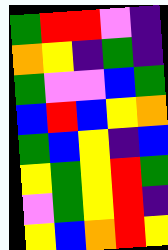[["green", "red", "red", "violet", "indigo"], ["orange", "yellow", "indigo", "green", "indigo"], ["green", "violet", "violet", "blue", "green"], ["blue", "red", "blue", "yellow", "orange"], ["green", "blue", "yellow", "indigo", "blue"], ["yellow", "green", "yellow", "red", "green"], ["violet", "green", "yellow", "red", "indigo"], ["yellow", "blue", "orange", "red", "yellow"]]